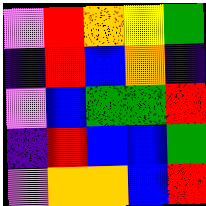[["violet", "red", "orange", "yellow", "green"], ["indigo", "red", "blue", "orange", "indigo"], ["violet", "blue", "green", "green", "red"], ["indigo", "red", "blue", "blue", "green"], ["violet", "orange", "orange", "blue", "red"]]